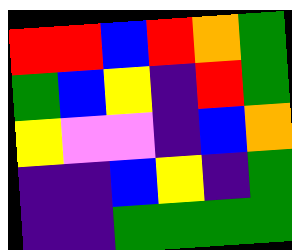[["red", "red", "blue", "red", "orange", "green"], ["green", "blue", "yellow", "indigo", "red", "green"], ["yellow", "violet", "violet", "indigo", "blue", "orange"], ["indigo", "indigo", "blue", "yellow", "indigo", "green"], ["indigo", "indigo", "green", "green", "green", "green"]]